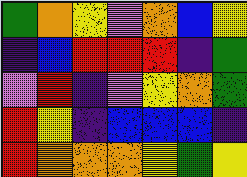[["green", "orange", "yellow", "violet", "orange", "blue", "yellow"], ["indigo", "blue", "red", "red", "red", "indigo", "green"], ["violet", "red", "indigo", "violet", "yellow", "orange", "green"], ["red", "yellow", "indigo", "blue", "blue", "blue", "indigo"], ["red", "orange", "orange", "orange", "yellow", "green", "yellow"]]